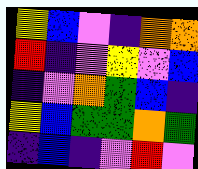[["yellow", "blue", "violet", "indigo", "orange", "orange"], ["red", "indigo", "violet", "yellow", "violet", "blue"], ["indigo", "violet", "orange", "green", "blue", "indigo"], ["yellow", "blue", "green", "green", "orange", "green"], ["indigo", "blue", "indigo", "violet", "red", "violet"]]